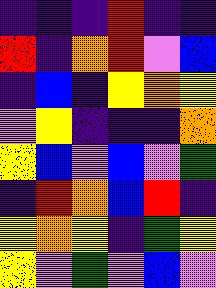[["indigo", "indigo", "indigo", "red", "indigo", "indigo"], ["red", "indigo", "orange", "red", "violet", "blue"], ["indigo", "blue", "indigo", "yellow", "orange", "yellow"], ["violet", "yellow", "indigo", "indigo", "indigo", "orange"], ["yellow", "blue", "violet", "blue", "violet", "green"], ["indigo", "red", "orange", "blue", "red", "indigo"], ["yellow", "orange", "yellow", "indigo", "green", "yellow"], ["yellow", "violet", "green", "violet", "blue", "violet"]]